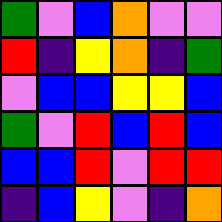[["green", "violet", "blue", "orange", "violet", "violet"], ["red", "indigo", "yellow", "orange", "indigo", "green"], ["violet", "blue", "blue", "yellow", "yellow", "blue"], ["green", "violet", "red", "blue", "red", "blue"], ["blue", "blue", "red", "violet", "red", "red"], ["indigo", "blue", "yellow", "violet", "indigo", "orange"]]